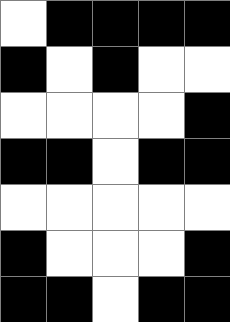[["white", "black", "black", "black", "black"], ["black", "white", "black", "white", "white"], ["white", "white", "white", "white", "black"], ["black", "black", "white", "black", "black"], ["white", "white", "white", "white", "white"], ["black", "white", "white", "white", "black"], ["black", "black", "white", "black", "black"]]